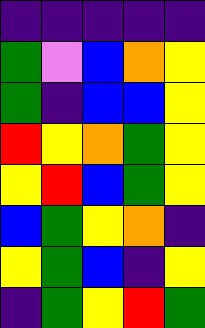[["indigo", "indigo", "indigo", "indigo", "indigo"], ["green", "violet", "blue", "orange", "yellow"], ["green", "indigo", "blue", "blue", "yellow"], ["red", "yellow", "orange", "green", "yellow"], ["yellow", "red", "blue", "green", "yellow"], ["blue", "green", "yellow", "orange", "indigo"], ["yellow", "green", "blue", "indigo", "yellow"], ["indigo", "green", "yellow", "red", "green"]]